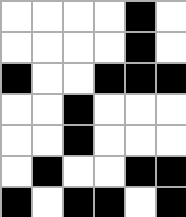[["white", "white", "white", "white", "black", "white"], ["white", "white", "white", "white", "black", "white"], ["black", "white", "white", "black", "black", "black"], ["white", "white", "black", "white", "white", "white"], ["white", "white", "black", "white", "white", "white"], ["white", "black", "white", "white", "black", "black"], ["black", "white", "black", "black", "white", "black"]]